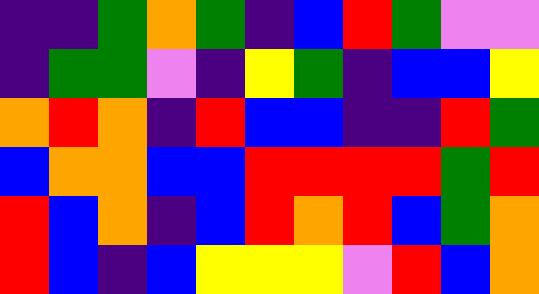[["indigo", "indigo", "green", "orange", "green", "indigo", "blue", "red", "green", "violet", "violet"], ["indigo", "green", "green", "violet", "indigo", "yellow", "green", "indigo", "blue", "blue", "yellow"], ["orange", "red", "orange", "indigo", "red", "blue", "blue", "indigo", "indigo", "red", "green"], ["blue", "orange", "orange", "blue", "blue", "red", "red", "red", "red", "green", "red"], ["red", "blue", "orange", "indigo", "blue", "red", "orange", "red", "blue", "green", "orange"], ["red", "blue", "indigo", "blue", "yellow", "yellow", "yellow", "violet", "red", "blue", "orange"]]